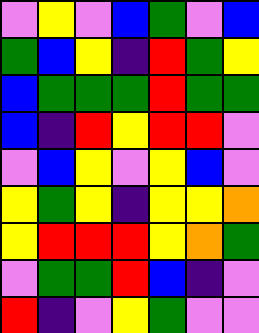[["violet", "yellow", "violet", "blue", "green", "violet", "blue"], ["green", "blue", "yellow", "indigo", "red", "green", "yellow"], ["blue", "green", "green", "green", "red", "green", "green"], ["blue", "indigo", "red", "yellow", "red", "red", "violet"], ["violet", "blue", "yellow", "violet", "yellow", "blue", "violet"], ["yellow", "green", "yellow", "indigo", "yellow", "yellow", "orange"], ["yellow", "red", "red", "red", "yellow", "orange", "green"], ["violet", "green", "green", "red", "blue", "indigo", "violet"], ["red", "indigo", "violet", "yellow", "green", "violet", "violet"]]